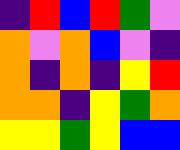[["indigo", "red", "blue", "red", "green", "violet"], ["orange", "violet", "orange", "blue", "violet", "indigo"], ["orange", "indigo", "orange", "indigo", "yellow", "red"], ["orange", "orange", "indigo", "yellow", "green", "orange"], ["yellow", "yellow", "green", "yellow", "blue", "blue"]]